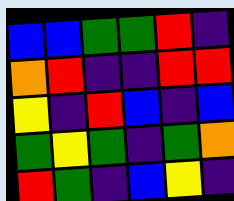[["blue", "blue", "green", "green", "red", "indigo"], ["orange", "red", "indigo", "indigo", "red", "red"], ["yellow", "indigo", "red", "blue", "indigo", "blue"], ["green", "yellow", "green", "indigo", "green", "orange"], ["red", "green", "indigo", "blue", "yellow", "indigo"]]